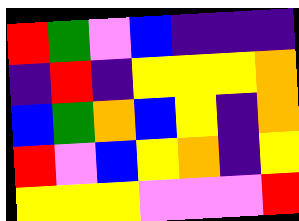[["red", "green", "violet", "blue", "indigo", "indigo", "indigo"], ["indigo", "red", "indigo", "yellow", "yellow", "yellow", "orange"], ["blue", "green", "orange", "blue", "yellow", "indigo", "orange"], ["red", "violet", "blue", "yellow", "orange", "indigo", "yellow"], ["yellow", "yellow", "yellow", "violet", "violet", "violet", "red"]]